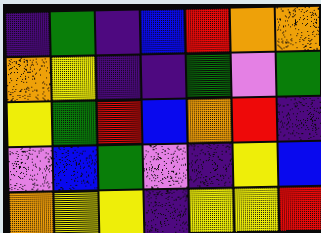[["indigo", "green", "indigo", "blue", "red", "orange", "orange"], ["orange", "yellow", "indigo", "indigo", "green", "violet", "green"], ["yellow", "green", "red", "blue", "orange", "red", "indigo"], ["violet", "blue", "green", "violet", "indigo", "yellow", "blue"], ["orange", "yellow", "yellow", "indigo", "yellow", "yellow", "red"]]